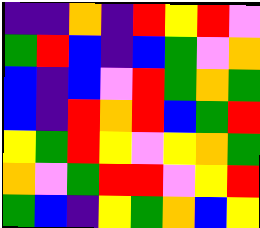[["indigo", "indigo", "orange", "indigo", "red", "yellow", "red", "violet"], ["green", "red", "blue", "indigo", "blue", "green", "violet", "orange"], ["blue", "indigo", "blue", "violet", "red", "green", "orange", "green"], ["blue", "indigo", "red", "orange", "red", "blue", "green", "red"], ["yellow", "green", "red", "yellow", "violet", "yellow", "orange", "green"], ["orange", "violet", "green", "red", "red", "violet", "yellow", "red"], ["green", "blue", "indigo", "yellow", "green", "orange", "blue", "yellow"]]